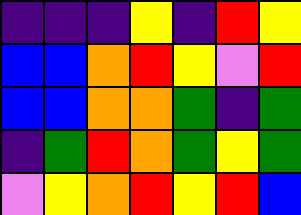[["indigo", "indigo", "indigo", "yellow", "indigo", "red", "yellow"], ["blue", "blue", "orange", "red", "yellow", "violet", "red"], ["blue", "blue", "orange", "orange", "green", "indigo", "green"], ["indigo", "green", "red", "orange", "green", "yellow", "green"], ["violet", "yellow", "orange", "red", "yellow", "red", "blue"]]